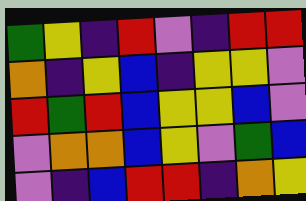[["green", "yellow", "indigo", "red", "violet", "indigo", "red", "red"], ["orange", "indigo", "yellow", "blue", "indigo", "yellow", "yellow", "violet"], ["red", "green", "red", "blue", "yellow", "yellow", "blue", "violet"], ["violet", "orange", "orange", "blue", "yellow", "violet", "green", "blue"], ["violet", "indigo", "blue", "red", "red", "indigo", "orange", "yellow"]]